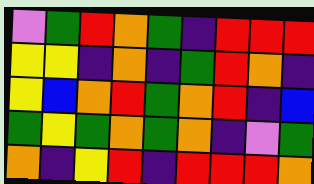[["violet", "green", "red", "orange", "green", "indigo", "red", "red", "red"], ["yellow", "yellow", "indigo", "orange", "indigo", "green", "red", "orange", "indigo"], ["yellow", "blue", "orange", "red", "green", "orange", "red", "indigo", "blue"], ["green", "yellow", "green", "orange", "green", "orange", "indigo", "violet", "green"], ["orange", "indigo", "yellow", "red", "indigo", "red", "red", "red", "orange"]]